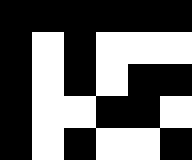[["black", "black", "black", "black", "black", "black"], ["black", "white", "black", "white", "white", "white"], ["black", "white", "black", "white", "black", "black"], ["black", "white", "white", "black", "black", "white"], ["black", "white", "black", "white", "white", "black"]]